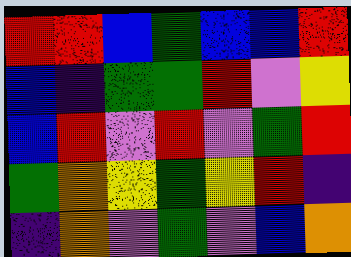[["red", "red", "blue", "green", "blue", "blue", "red"], ["blue", "indigo", "green", "green", "red", "violet", "yellow"], ["blue", "red", "violet", "red", "violet", "green", "red"], ["green", "orange", "yellow", "green", "yellow", "red", "indigo"], ["indigo", "orange", "violet", "green", "violet", "blue", "orange"]]